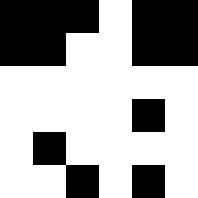[["black", "black", "black", "white", "black", "black"], ["black", "black", "white", "white", "black", "black"], ["white", "white", "white", "white", "white", "white"], ["white", "white", "white", "white", "black", "white"], ["white", "black", "white", "white", "white", "white"], ["white", "white", "black", "white", "black", "white"]]